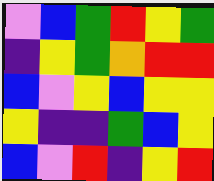[["violet", "blue", "green", "red", "yellow", "green"], ["indigo", "yellow", "green", "orange", "red", "red"], ["blue", "violet", "yellow", "blue", "yellow", "yellow"], ["yellow", "indigo", "indigo", "green", "blue", "yellow"], ["blue", "violet", "red", "indigo", "yellow", "red"]]